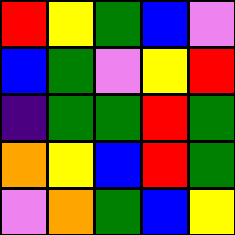[["red", "yellow", "green", "blue", "violet"], ["blue", "green", "violet", "yellow", "red"], ["indigo", "green", "green", "red", "green"], ["orange", "yellow", "blue", "red", "green"], ["violet", "orange", "green", "blue", "yellow"]]